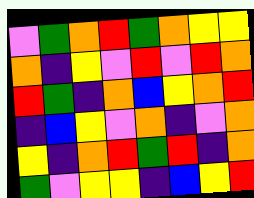[["violet", "green", "orange", "red", "green", "orange", "yellow", "yellow"], ["orange", "indigo", "yellow", "violet", "red", "violet", "red", "orange"], ["red", "green", "indigo", "orange", "blue", "yellow", "orange", "red"], ["indigo", "blue", "yellow", "violet", "orange", "indigo", "violet", "orange"], ["yellow", "indigo", "orange", "red", "green", "red", "indigo", "orange"], ["green", "violet", "yellow", "yellow", "indigo", "blue", "yellow", "red"]]